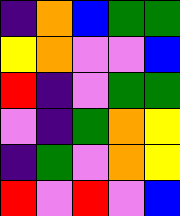[["indigo", "orange", "blue", "green", "green"], ["yellow", "orange", "violet", "violet", "blue"], ["red", "indigo", "violet", "green", "green"], ["violet", "indigo", "green", "orange", "yellow"], ["indigo", "green", "violet", "orange", "yellow"], ["red", "violet", "red", "violet", "blue"]]